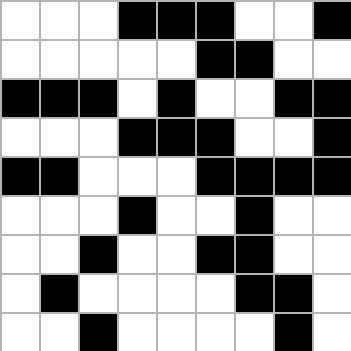[["white", "white", "white", "black", "black", "black", "white", "white", "black"], ["white", "white", "white", "white", "white", "black", "black", "white", "white"], ["black", "black", "black", "white", "black", "white", "white", "black", "black"], ["white", "white", "white", "black", "black", "black", "white", "white", "black"], ["black", "black", "white", "white", "white", "black", "black", "black", "black"], ["white", "white", "white", "black", "white", "white", "black", "white", "white"], ["white", "white", "black", "white", "white", "black", "black", "white", "white"], ["white", "black", "white", "white", "white", "white", "black", "black", "white"], ["white", "white", "black", "white", "white", "white", "white", "black", "white"]]